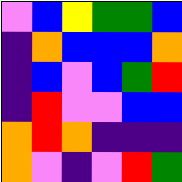[["violet", "blue", "yellow", "green", "green", "blue"], ["indigo", "orange", "blue", "blue", "blue", "orange"], ["indigo", "blue", "violet", "blue", "green", "red"], ["indigo", "red", "violet", "violet", "blue", "blue"], ["orange", "red", "orange", "indigo", "indigo", "indigo"], ["orange", "violet", "indigo", "violet", "red", "green"]]